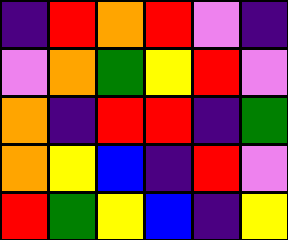[["indigo", "red", "orange", "red", "violet", "indigo"], ["violet", "orange", "green", "yellow", "red", "violet"], ["orange", "indigo", "red", "red", "indigo", "green"], ["orange", "yellow", "blue", "indigo", "red", "violet"], ["red", "green", "yellow", "blue", "indigo", "yellow"]]